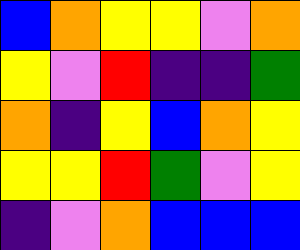[["blue", "orange", "yellow", "yellow", "violet", "orange"], ["yellow", "violet", "red", "indigo", "indigo", "green"], ["orange", "indigo", "yellow", "blue", "orange", "yellow"], ["yellow", "yellow", "red", "green", "violet", "yellow"], ["indigo", "violet", "orange", "blue", "blue", "blue"]]